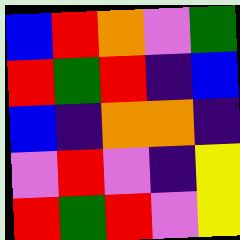[["blue", "red", "orange", "violet", "green"], ["red", "green", "red", "indigo", "blue"], ["blue", "indigo", "orange", "orange", "indigo"], ["violet", "red", "violet", "indigo", "yellow"], ["red", "green", "red", "violet", "yellow"]]